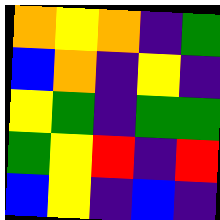[["orange", "yellow", "orange", "indigo", "green"], ["blue", "orange", "indigo", "yellow", "indigo"], ["yellow", "green", "indigo", "green", "green"], ["green", "yellow", "red", "indigo", "red"], ["blue", "yellow", "indigo", "blue", "indigo"]]